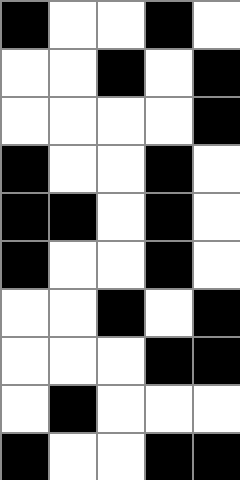[["black", "white", "white", "black", "white"], ["white", "white", "black", "white", "black"], ["white", "white", "white", "white", "black"], ["black", "white", "white", "black", "white"], ["black", "black", "white", "black", "white"], ["black", "white", "white", "black", "white"], ["white", "white", "black", "white", "black"], ["white", "white", "white", "black", "black"], ["white", "black", "white", "white", "white"], ["black", "white", "white", "black", "black"]]